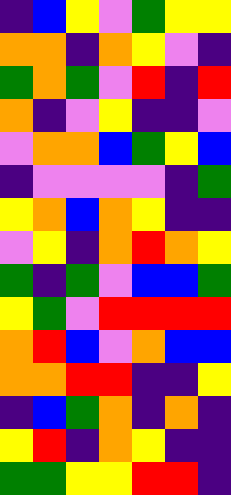[["indigo", "blue", "yellow", "violet", "green", "yellow", "yellow"], ["orange", "orange", "indigo", "orange", "yellow", "violet", "indigo"], ["green", "orange", "green", "violet", "red", "indigo", "red"], ["orange", "indigo", "violet", "yellow", "indigo", "indigo", "violet"], ["violet", "orange", "orange", "blue", "green", "yellow", "blue"], ["indigo", "violet", "violet", "violet", "violet", "indigo", "green"], ["yellow", "orange", "blue", "orange", "yellow", "indigo", "indigo"], ["violet", "yellow", "indigo", "orange", "red", "orange", "yellow"], ["green", "indigo", "green", "violet", "blue", "blue", "green"], ["yellow", "green", "violet", "red", "red", "red", "red"], ["orange", "red", "blue", "violet", "orange", "blue", "blue"], ["orange", "orange", "red", "red", "indigo", "indigo", "yellow"], ["indigo", "blue", "green", "orange", "indigo", "orange", "indigo"], ["yellow", "red", "indigo", "orange", "yellow", "indigo", "indigo"], ["green", "green", "yellow", "yellow", "red", "red", "indigo"]]